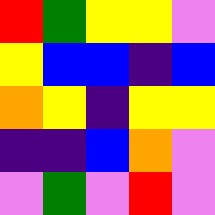[["red", "green", "yellow", "yellow", "violet"], ["yellow", "blue", "blue", "indigo", "blue"], ["orange", "yellow", "indigo", "yellow", "yellow"], ["indigo", "indigo", "blue", "orange", "violet"], ["violet", "green", "violet", "red", "violet"]]